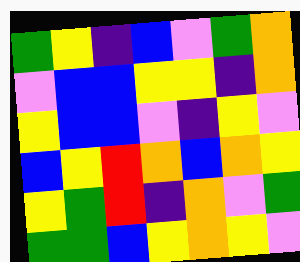[["green", "yellow", "indigo", "blue", "violet", "green", "orange"], ["violet", "blue", "blue", "yellow", "yellow", "indigo", "orange"], ["yellow", "blue", "blue", "violet", "indigo", "yellow", "violet"], ["blue", "yellow", "red", "orange", "blue", "orange", "yellow"], ["yellow", "green", "red", "indigo", "orange", "violet", "green"], ["green", "green", "blue", "yellow", "orange", "yellow", "violet"]]